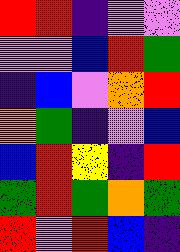[["red", "red", "indigo", "violet", "violet"], ["violet", "violet", "blue", "red", "green"], ["indigo", "blue", "violet", "orange", "red"], ["orange", "green", "indigo", "violet", "blue"], ["blue", "red", "yellow", "indigo", "red"], ["green", "red", "green", "orange", "green"], ["red", "violet", "red", "blue", "indigo"]]